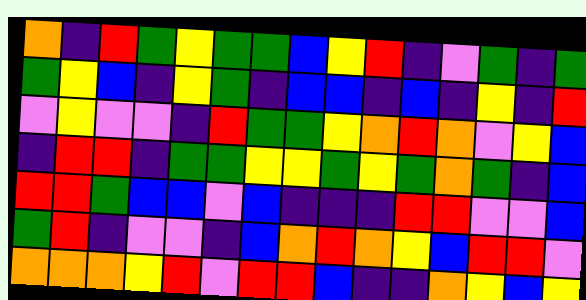[["orange", "indigo", "red", "green", "yellow", "green", "green", "blue", "yellow", "red", "indigo", "violet", "green", "indigo", "green"], ["green", "yellow", "blue", "indigo", "yellow", "green", "indigo", "blue", "blue", "indigo", "blue", "indigo", "yellow", "indigo", "red"], ["violet", "yellow", "violet", "violet", "indigo", "red", "green", "green", "yellow", "orange", "red", "orange", "violet", "yellow", "blue"], ["indigo", "red", "red", "indigo", "green", "green", "yellow", "yellow", "green", "yellow", "green", "orange", "green", "indigo", "blue"], ["red", "red", "green", "blue", "blue", "violet", "blue", "indigo", "indigo", "indigo", "red", "red", "violet", "violet", "blue"], ["green", "red", "indigo", "violet", "violet", "indigo", "blue", "orange", "red", "orange", "yellow", "blue", "red", "red", "violet"], ["orange", "orange", "orange", "yellow", "red", "violet", "red", "red", "blue", "indigo", "indigo", "orange", "yellow", "blue", "yellow"]]